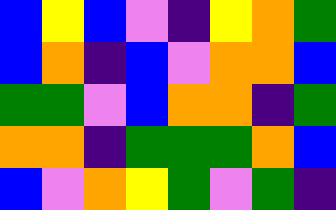[["blue", "yellow", "blue", "violet", "indigo", "yellow", "orange", "green"], ["blue", "orange", "indigo", "blue", "violet", "orange", "orange", "blue"], ["green", "green", "violet", "blue", "orange", "orange", "indigo", "green"], ["orange", "orange", "indigo", "green", "green", "green", "orange", "blue"], ["blue", "violet", "orange", "yellow", "green", "violet", "green", "indigo"]]